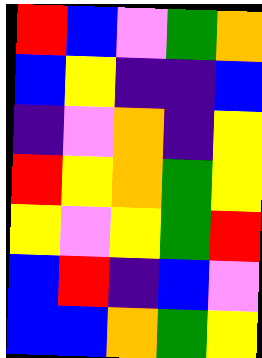[["red", "blue", "violet", "green", "orange"], ["blue", "yellow", "indigo", "indigo", "blue"], ["indigo", "violet", "orange", "indigo", "yellow"], ["red", "yellow", "orange", "green", "yellow"], ["yellow", "violet", "yellow", "green", "red"], ["blue", "red", "indigo", "blue", "violet"], ["blue", "blue", "orange", "green", "yellow"]]